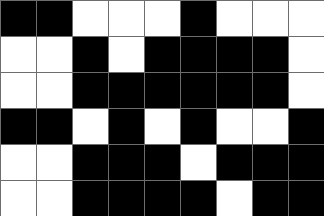[["black", "black", "white", "white", "white", "black", "white", "white", "white"], ["white", "white", "black", "white", "black", "black", "black", "black", "white"], ["white", "white", "black", "black", "black", "black", "black", "black", "white"], ["black", "black", "white", "black", "white", "black", "white", "white", "black"], ["white", "white", "black", "black", "black", "white", "black", "black", "black"], ["white", "white", "black", "black", "black", "black", "white", "black", "black"]]